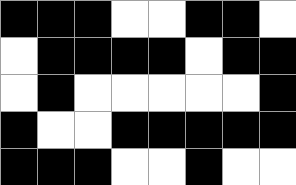[["black", "black", "black", "white", "white", "black", "black", "white"], ["white", "black", "black", "black", "black", "white", "black", "black"], ["white", "black", "white", "white", "white", "white", "white", "black"], ["black", "white", "white", "black", "black", "black", "black", "black"], ["black", "black", "black", "white", "white", "black", "white", "white"]]